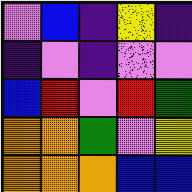[["violet", "blue", "indigo", "yellow", "indigo"], ["indigo", "violet", "indigo", "violet", "violet"], ["blue", "red", "violet", "red", "green"], ["orange", "orange", "green", "violet", "yellow"], ["orange", "orange", "orange", "blue", "blue"]]